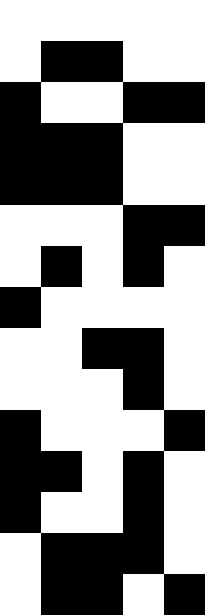[["white", "white", "white", "white", "white"], ["white", "black", "black", "white", "white"], ["black", "white", "white", "black", "black"], ["black", "black", "black", "white", "white"], ["black", "black", "black", "white", "white"], ["white", "white", "white", "black", "black"], ["white", "black", "white", "black", "white"], ["black", "white", "white", "white", "white"], ["white", "white", "black", "black", "white"], ["white", "white", "white", "black", "white"], ["black", "white", "white", "white", "black"], ["black", "black", "white", "black", "white"], ["black", "white", "white", "black", "white"], ["white", "black", "black", "black", "white"], ["white", "black", "black", "white", "black"]]